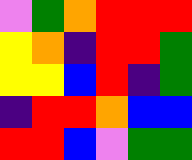[["violet", "green", "orange", "red", "red", "red"], ["yellow", "orange", "indigo", "red", "red", "green"], ["yellow", "yellow", "blue", "red", "indigo", "green"], ["indigo", "red", "red", "orange", "blue", "blue"], ["red", "red", "blue", "violet", "green", "green"]]